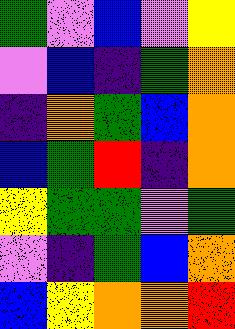[["green", "violet", "blue", "violet", "yellow"], ["violet", "blue", "indigo", "green", "orange"], ["indigo", "orange", "green", "blue", "orange"], ["blue", "green", "red", "indigo", "orange"], ["yellow", "green", "green", "violet", "green"], ["violet", "indigo", "green", "blue", "orange"], ["blue", "yellow", "orange", "orange", "red"]]